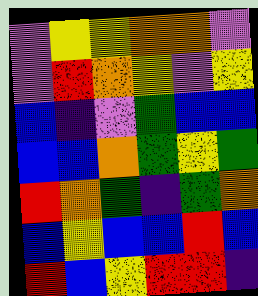[["violet", "yellow", "yellow", "orange", "orange", "violet"], ["violet", "red", "orange", "yellow", "violet", "yellow"], ["blue", "indigo", "violet", "green", "blue", "blue"], ["blue", "blue", "orange", "green", "yellow", "green"], ["red", "orange", "green", "indigo", "green", "orange"], ["blue", "yellow", "blue", "blue", "red", "blue"], ["red", "blue", "yellow", "red", "red", "indigo"]]